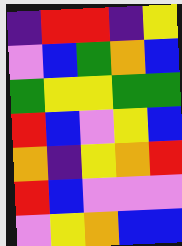[["indigo", "red", "red", "indigo", "yellow"], ["violet", "blue", "green", "orange", "blue"], ["green", "yellow", "yellow", "green", "green"], ["red", "blue", "violet", "yellow", "blue"], ["orange", "indigo", "yellow", "orange", "red"], ["red", "blue", "violet", "violet", "violet"], ["violet", "yellow", "orange", "blue", "blue"]]